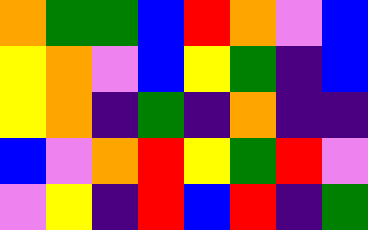[["orange", "green", "green", "blue", "red", "orange", "violet", "blue"], ["yellow", "orange", "violet", "blue", "yellow", "green", "indigo", "blue"], ["yellow", "orange", "indigo", "green", "indigo", "orange", "indigo", "indigo"], ["blue", "violet", "orange", "red", "yellow", "green", "red", "violet"], ["violet", "yellow", "indigo", "red", "blue", "red", "indigo", "green"]]